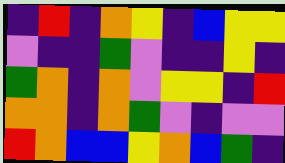[["indigo", "red", "indigo", "orange", "yellow", "indigo", "blue", "yellow", "yellow"], ["violet", "indigo", "indigo", "green", "violet", "indigo", "indigo", "yellow", "indigo"], ["green", "orange", "indigo", "orange", "violet", "yellow", "yellow", "indigo", "red"], ["orange", "orange", "indigo", "orange", "green", "violet", "indigo", "violet", "violet"], ["red", "orange", "blue", "blue", "yellow", "orange", "blue", "green", "indigo"]]